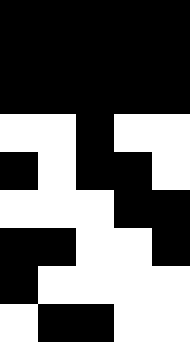[["black", "black", "black", "black", "black"], ["black", "black", "black", "black", "black"], ["black", "black", "black", "black", "black"], ["white", "white", "black", "white", "white"], ["black", "white", "black", "black", "white"], ["white", "white", "white", "black", "black"], ["black", "black", "white", "white", "black"], ["black", "white", "white", "white", "white"], ["white", "black", "black", "white", "white"]]